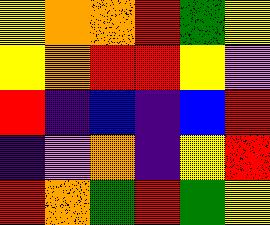[["yellow", "orange", "orange", "red", "green", "yellow"], ["yellow", "orange", "red", "red", "yellow", "violet"], ["red", "indigo", "blue", "indigo", "blue", "red"], ["indigo", "violet", "orange", "indigo", "yellow", "red"], ["red", "orange", "green", "red", "green", "yellow"]]